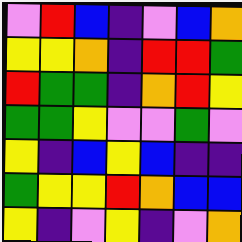[["violet", "red", "blue", "indigo", "violet", "blue", "orange"], ["yellow", "yellow", "orange", "indigo", "red", "red", "green"], ["red", "green", "green", "indigo", "orange", "red", "yellow"], ["green", "green", "yellow", "violet", "violet", "green", "violet"], ["yellow", "indigo", "blue", "yellow", "blue", "indigo", "indigo"], ["green", "yellow", "yellow", "red", "orange", "blue", "blue"], ["yellow", "indigo", "violet", "yellow", "indigo", "violet", "orange"]]